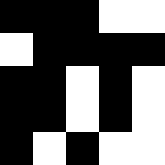[["black", "black", "black", "white", "white"], ["white", "black", "black", "black", "black"], ["black", "black", "white", "black", "white"], ["black", "black", "white", "black", "white"], ["black", "white", "black", "white", "white"]]